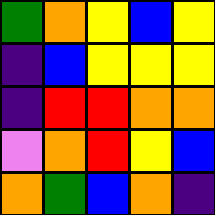[["green", "orange", "yellow", "blue", "yellow"], ["indigo", "blue", "yellow", "yellow", "yellow"], ["indigo", "red", "red", "orange", "orange"], ["violet", "orange", "red", "yellow", "blue"], ["orange", "green", "blue", "orange", "indigo"]]